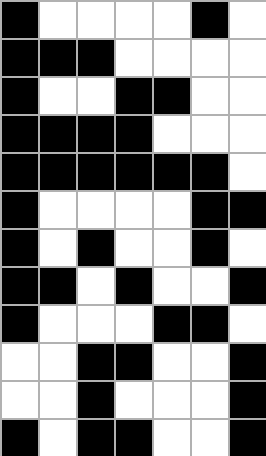[["black", "white", "white", "white", "white", "black", "white"], ["black", "black", "black", "white", "white", "white", "white"], ["black", "white", "white", "black", "black", "white", "white"], ["black", "black", "black", "black", "white", "white", "white"], ["black", "black", "black", "black", "black", "black", "white"], ["black", "white", "white", "white", "white", "black", "black"], ["black", "white", "black", "white", "white", "black", "white"], ["black", "black", "white", "black", "white", "white", "black"], ["black", "white", "white", "white", "black", "black", "white"], ["white", "white", "black", "black", "white", "white", "black"], ["white", "white", "black", "white", "white", "white", "black"], ["black", "white", "black", "black", "white", "white", "black"]]